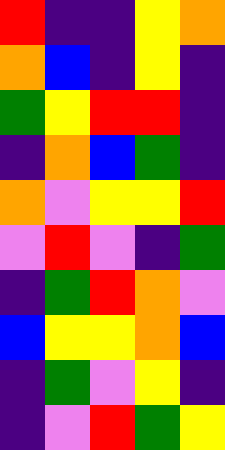[["red", "indigo", "indigo", "yellow", "orange"], ["orange", "blue", "indigo", "yellow", "indigo"], ["green", "yellow", "red", "red", "indigo"], ["indigo", "orange", "blue", "green", "indigo"], ["orange", "violet", "yellow", "yellow", "red"], ["violet", "red", "violet", "indigo", "green"], ["indigo", "green", "red", "orange", "violet"], ["blue", "yellow", "yellow", "orange", "blue"], ["indigo", "green", "violet", "yellow", "indigo"], ["indigo", "violet", "red", "green", "yellow"]]